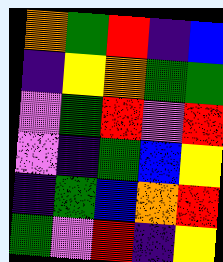[["orange", "green", "red", "indigo", "blue"], ["indigo", "yellow", "orange", "green", "green"], ["violet", "green", "red", "violet", "red"], ["violet", "indigo", "green", "blue", "yellow"], ["indigo", "green", "blue", "orange", "red"], ["green", "violet", "red", "indigo", "yellow"]]